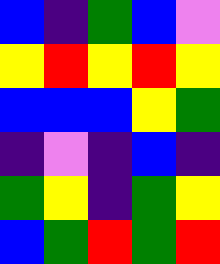[["blue", "indigo", "green", "blue", "violet"], ["yellow", "red", "yellow", "red", "yellow"], ["blue", "blue", "blue", "yellow", "green"], ["indigo", "violet", "indigo", "blue", "indigo"], ["green", "yellow", "indigo", "green", "yellow"], ["blue", "green", "red", "green", "red"]]